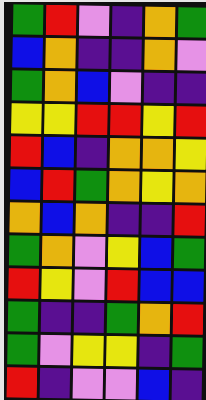[["green", "red", "violet", "indigo", "orange", "green"], ["blue", "orange", "indigo", "indigo", "orange", "violet"], ["green", "orange", "blue", "violet", "indigo", "indigo"], ["yellow", "yellow", "red", "red", "yellow", "red"], ["red", "blue", "indigo", "orange", "orange", "yellow"], ["blue", "red", "green", "orange", "yellow", "orange"], ["orange", "blue", "orange", "indigo", "indigo", "red"], ["green", "orange", "violet", "yellow", "blue", "green"], ["red", "yellow", "violet", "red", "blue", "blue"], ["green", "indigo", "indigo", "green", "orange", "red"], ["green", "violet", "yellow", "yellow", "indigo", "green"], ["red", "indigo", "violet", "violet", "blue", "indigo"]]